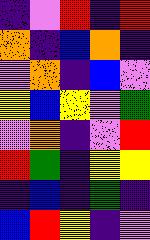[["indigo", "violet", "red", "indigo", "red"], ["orange", "indigo", "blue", "orange", "indigo"], ["violet", "orange", "indigo", "blue", "violet"], ["yellow", "blue", "yellow", "violet", "green"], ["violet", "orange", "indigo", "violet", "red"], ["red", "green", "indigo", "yellow", "yellow"], ["indigo", "blue", "indigo", "green", "indigo"], ["blue", "red", "yellow", "indigo", "violet"]]